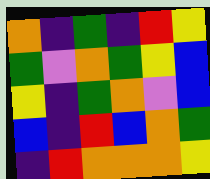[["orange", "indigo", "green", "indigo", "red", "yellow"], ["green", "violet", "orange", "green", "yellow", "blue"], ["yellow", "indigo", "green", "orange", "violet", "blue"], ["blue", "indigo", "red", "blue", "orange", "green"], ["indigo", "red", "orange", "orange", "orange", "yellow"]]